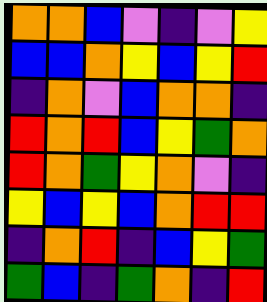[["orange", "orange", "blue", "violet", "indigo", "violet", "yellow"], ["blue", "blue", "orange", "yellow", "blue", "yellow", "red"], ["indigo", "orange", "violet", "blue", "orange", "orange", "indigo"], ["red", "orange", "red", "blue", "yellow", "green", "orange"], ["red", "orange", "green", "yellow", "orange", "violet", "indigo"], ["yellow", "blue", "yellow", "blue", "orange", "red", "red"], ["indigo", "orange", "red", "indigo", "blue", "yellow", "green"], ["green", "blue", "indigo", "green", "orange", "indigo", "red"]]